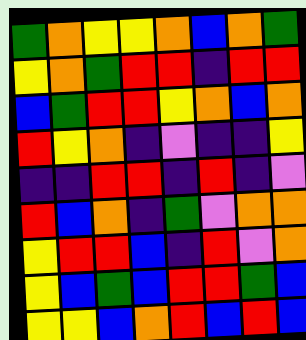[["green", "orange", "yellow", "yellow", "orange", "blue", "orange", "green"], ["yellow", "orange", "green", "red", "red", "indigo", "red", "red"], ["blue", "green", "red", "red", "yellow", "orange", "blue", "orange"], ["red", "yellow", "orange", "indigo", "violet", "indigo", "indigo", "yellow"], ["indigo", "indigo", "red", "red", "indigo", "red", "indigo", "violet"], ["red", "blue", "orange", "indigo", "green", "violet", "orange", "orange"], ["yellow", "red", "red", "blue", "indigo", "red", "violet", "orange"], ["yellow", "blue", "green", "blue", "red", "red", "green", "blue"], ["yellow", "yellow", "blue", "orange", "red", "blue", "red", "blue"]]